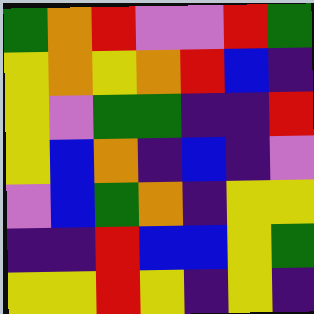[["green", "orange", "red", "violet", "violet", "red", "green"], ["yellow", "orange", "yellow", "orange", "red", "blue", "indigo"], ["yellow", "violet", "green", "green", "indigo", "indigo", "red"], ["yellow", "blue", "orange", "indigo", "blue", "indigo", "violet"], ["violet", "blue", "green", "orange", "indigo", "yellow", "yellow"], ["indigo", "indigo", "red", "blue", "blue", "yellow", "green"], ["yellow", "yellow", "red", "yellow", "indigo", "yellow", "indigo"]]